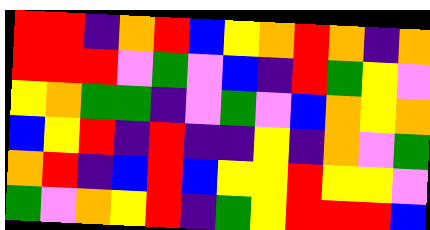[["red", "red", "indigo", "orange", "red", "blue", "yellow", "orange", "red", "orange", "indigo", "orange"], ["red", "red", "red", "violet", "green", "violet", "blue", "indigo", "red", "green", "yellow", "violet"], ["yellow", "orange", "green", "green", "indigo", "violet", "green", "violet", "blue", "orange", "yellow", "orange"], ["blue", "yellow", "red", "indigo", "red", "indigo", "indigo", "yellow", "indigo", "orange", "violet", "green"], ["orange", "red", "indigo", "blue", "red", "blue", "yellow", "yellow", "red", "yellow", "yellow", "violet"], ["green", "violet", "orange", "yellow", "red", "indigo", "green", "yellow", "red", "red", "red", "blue"]]